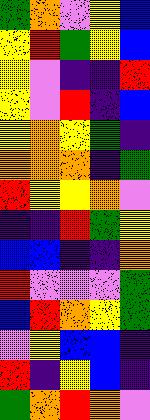[["green", "orange", "violet", "yellow", "blue"], ["yellow", "red", "green", "yellow", "blue"], ["yellow", "violet", "indigo", "indigo", "red"], ["yellow", "violet", "red", "indigo", "blue"], ["yellow", "orange", "yellow", "green", "indigo"], ["orange", "orange", "orange", "indigo", "green"], ["red", "yellow", "yellow", "orange", "violet"], ["indigo", "indigo", "red", "green", "yellow"], ["blue", "blue", "indigo", "indigo", "orange"], ["red", "violet", "violet", "violet", "green"], ["blue", "red", "orange", "yellow", "green"], ["violet", "yellow", "blue", "blue", "indigo"], ["red", "indigo", "yellow", "blue", "indigo"], ["green", "orange", "red", "orange", "violet"]]